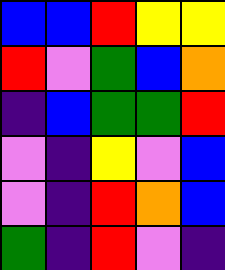[["blue", "blue", "red", "yellow", "yellow"], ["red", "violet", "green", "blue", "orange"], ["indigo", "blue", "green", "green", "red"], ["violet", "indigo", "yellow", "violet", "blue"], ["violet", "indigo", "red", "orange", "blue"], ["green", "indigo", "red", "violet", "indigo"]]